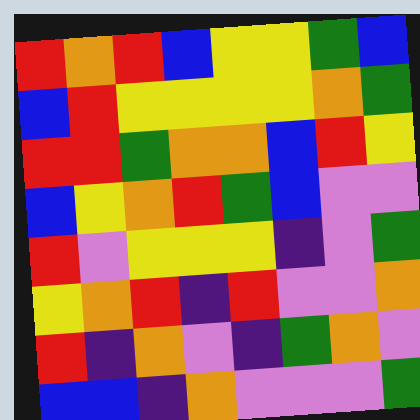[["red", "orange", "red", "blue", "yellow", "yellow", "green", "blue"], ["blue", "red", "yellow", "yellow", "yellow", "yellow", "orange", "green"], ["red", "red", "green", "orange", "orange", "blue", "red", "yellow"], ["blue", "yellow", "orange", "red", "green", "blue", "violet", "violet"], ["red", "violet", "yellow", "yellow", "yellow", "indigo", "violet", "green"], ["yellow", "orange", "red", "indigo", "red", "violet", "violet", "orange"], ["red", "indigo", "orange", "violet", "indigo", "green", "orange", "violet"], ["blue", "blue", "indigo", "orange", "violet", "violet", "violet", "green"]]